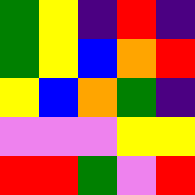[["green", "yellow", "indigo", "red", "indigo"], ["green", "yellow", "blue", "orange", "red"], ["yellow", "blue", "orange", "green", "indigo"], ["violet", "violet", "violet", "yellow", "yellow"], ["red", "red", "green", "violet", "red"]]